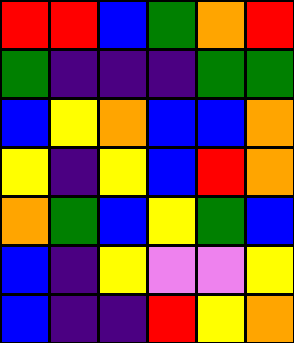[["red", "red", "blue", "green", "orange", "red"], ["green", "indigo", "indigo", "indigo", "green", "green"], ["blue", "yellow", "orange", "blue", "blue", "orange"], ["yellow", "indigo", "yellow", "blue", "red", "orange"], ["orange", "green", "blue", "yellow", "green", "blue"], ["blue", "indigo", "yellow", "violet", "violet", "yellow"], ["blue", "indigo", "indigo", "red", "yellow", "orange"]]